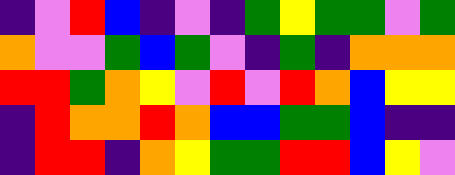[["indigo", "violet", "red", "blue", "indigo", "violet", "indigo", "green", "yellow", "green", "green", "violet", "green"], ["orange", "violet", "violet", "green", "blue", "green", "violet", "indigo", "green", "indigo", "orange", "orange", "orange"], ["red", "red", "green", "orange", "yellow", "violet", "red", "violet", "red", "orange", "blue", "yellow", "yellow"], ["indigo", "red", "orange", "orange", "red", "orange", "blue", "blue", "green", "green", "blue", "indigo", "indigo"], ["indigo", "red", "red", "indigo", "orange", "yellow", "green", "green", "red", "red", "blue", "yellow", "violet"]]